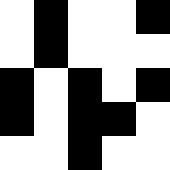[["white", "black", "white", "white", "black"], ["white", "black", "white", "white", "white"], ["black", "white", "black", "white", "black"], ["black", "white", "black", "black", "white"], ["white", "white", "black", "white", "white"]]